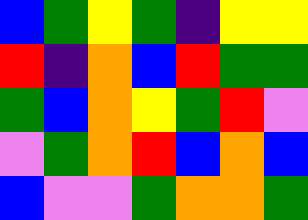[["blue", "green", "yellow", "green", "indigo", "yellow", "yellow"], ["red", "indigo", "orange", "blue", "red", "green", "green"], ["green", "blue", "orange", "yellow", "green", "red", "violet"], ["violet", "green", "orange", "red", "blue", "orange", "blue"], ["blue", "violet", "violet", "green", "orange", "orange", "green"]]